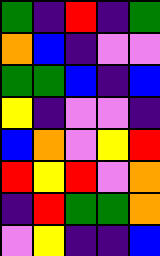[["green", "indigo", "red", "indigo", "green"], ["orange", "blue", "indigo", "violet", "violet"], ["green", "green", "blue", "indigo", "blue"], ["yellow", "indigo", "violet", "violet", "indigo"], ["blue", "orange", "violet", "yellow", "red"], ["red", "yellow", "red", "violet", "orange"], ["indigo", "red", "green", "green", "orange"], ["violet", "yellow", "indigo", "indigo", "blue"]]